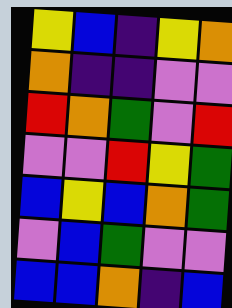[["yellow", "blue", "indigo", "yellow", "orange"], ["orange", "indigo", "indigo", "violet", "violet"], ["red", "orange", "green", "violet", "red"], ["violet", "violet", "red", "yellow", "green"], ["blue", "yellow", "blue", "orange", "green"], ["violet", "blue", "green", "violet", "violet"], ["blue", "blue", "orange", "indigo", "blue"]]